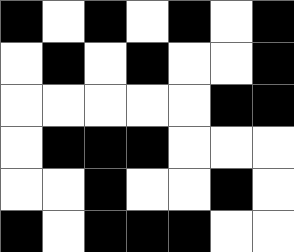[["black", "white", "black", "white", "black", "white", "black"], ["white", "black", "white", "black", "white", "white", "black"], ["white", "white", "white", "white", "white", "black", "black"], ["white", "black", "black", "black", "white", "white", "white"], ["white", "white", "black", "white", "white", "black", "white"], ["black", "white", "black", "black", "black", "white", "white"]]